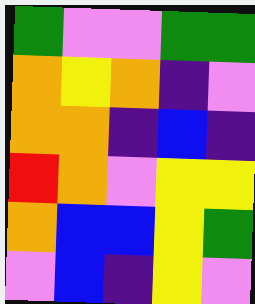[["green", "violet", "violet", "green", "green"], ["orange", "yellow", "orange", "indigo", "violet"], ["orange", "orange", "indigo", "blue", "indigo"], ["red", "orange", "violet", "yellow", "yellow"], ["orange", "blue", "blue", "yellow", "green"], ["violet", "blue", "indigo", "yellow", "violet"]]